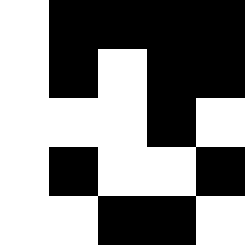[["white", "black", "black", "black", "black"], ["white", "black", "white", "black", "black"], ["white", "white", "white", "black", "white"], ["white", "black", "white", "white", "black"], ["white", "white", "black", "black", "white"]]